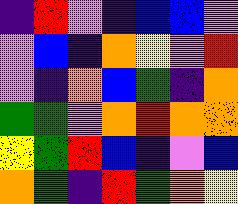[["indigo", "red", "violet", "indigo", "blue", "blue", "violet"], ["violet", "blue", "indigo", "orange", "yellow", "violet", "red"], ["violet", "indigo", "orange", "blue", "green", "indigo", "orange"], ["green", "green", "violet", "orange", "red", "orange", "orange"], ["yellow", "green", "red", "blue", "indigo", "violet", "blue"], ["orange", "green", "indigo", "red", "green", "orange", "yellow"]]